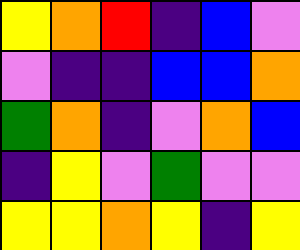[["yellow", "orange", "red", "indigo", "blue", "violet"], ["violet", "indigo", "indigo", "blue", "blue", "orange"], ["green", "orange", "indigo", "violet", "orange", "blue"], ["indigo", "yellow", "violet", "green", "violet", "violet"], ["yellow", "yellow", "orange", "yellow", "indigo", "yellow"]]